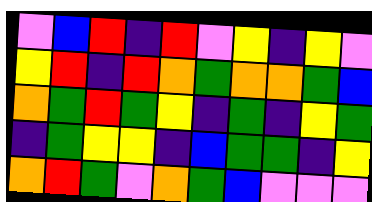[["violet", "blue", "red", "indigo", "red", "violet", "yellow", "indigo", "yellow", "violet"], ["yellow", "red", "indigo", "red", "orange", "green", "orange", "orange", "green", "blue"], ["orange", "green", "red", "green", "yellow", "indigo", "green", "indigo", "yellow", "green"], ["indigo", "green", "yellow", "yellow", "indigo", "blue", "green", "green", "indigo", "yellow"], ["orange", "red", "green", "violet", "orange", "green", "blue", "violet", "violet", "violet"]]